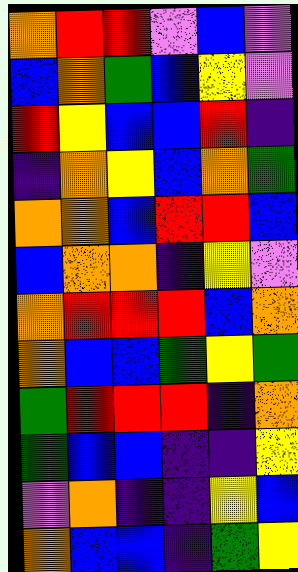[["orange", "red", "red", "violet", "blue", "violet"], ["blue", "orange", "green", "blue", "yellow", "violet"], ["red", "yellow", "blue", "blue", "red", "indigo"], ["indigo", "orange", "yellow", "blue", "orange", "green"], ["orange", "orange", "blue", "red", "red", "blue"], ["blue", "orange", "orange", "indigo", "yellow", "violet"], ["orange", "red", "red", "red", "blue", "orange"], ["orange", "blue", "blue", "green", "yellow", "green"], ["green", "red", "red", "red", "indigo", "orange"], ["green", "blue", "blue", "indigo", "indigo", "yellow"], ["violet", "orange", "indigo", "indigo", "yellow", "blue"], ["orange", "blue", "blue", "indigo", "green", "yellow"]]